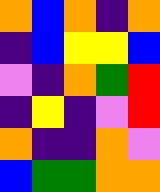[["orange", "blue", "orange", "indigo", "orange"], ["indigo", "blue", "yellow", "yellow", "blue"], ["violet", "indigo", "orange", "green", "red"], ["indigo", "yellow", "indigo", "violet", "red"], ["orange", "indigo", "indigo", "orange", "violet"], ["blue", "green", "green", "orange", "orange"]]